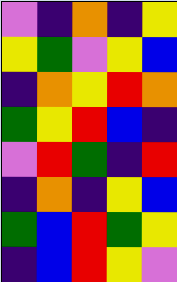[["violet", "indigo", "orange", "indigo", "yellow"], ["yellow", "green", "violet", "yellow", "blue"], ["indigo", "orange", "yellow", "red", "orange"], ["green", "yellow", "red", "blue", "indigo"], ["violet", "red", "green", "indigo", "red"], ["indigo", "orange", "indigo", "yellow", "blue"], ["green", "blue", "red", "green", "yellow"], ["indigo", "blue", "red", "yellow", "violet"]]